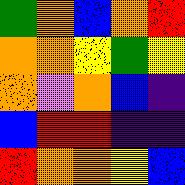[["green", "orange", "blue", "orange", "red"], ["orange", "orange", "yellow", "green", "yellow"], ["orange", "violet", "orange", "blue", "indigo"], ["blue", "red", "red", "indigo", "indigo"], ["red", "orange", "orange", "yellow", "blue"]]